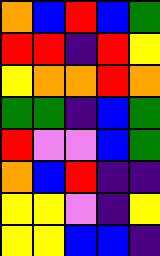[["orange", "blue", "red", "blue", "green"], ["red", "red", "indigo", "red", "yellow"], ["yellow", "orange", "orange", "red", "orange"], ["green", "green", "indigo", "blue", "green"], ["red", "violet", "violet", "blue", "green"], ["orange", "blue", "red", "indigo", "indigo"], ["yellow", "yellow", "violet", "indigo", "yellow"], ["yellow", "yellow", "blue", "blue", "indigo"]]